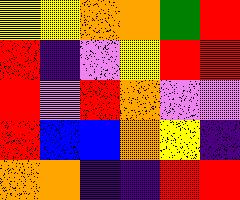[["yellow", "yellow", "orange", "orange", "green", "red"], ["red", "indigo", "violet", "yellow", "red", "red"], ["red", "violet", "red", "orange", "violet", "violet"], ["red", "blue", "blue", "orange", "yellow", "indigo"], ["orange", "orange", "indigo", "indigo", "red", "red"]]